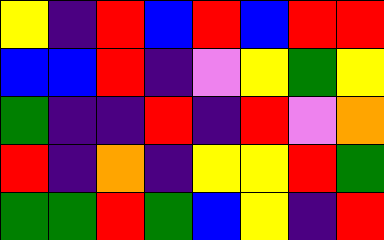[["yellow", "indigo", "red", "blue", "red", "blue", "red", "red"], ["blue", "blue", "red", "indigo", "violet", "yellow", "green", "yellow"], ["green", "indigo", "indigo", "red", "indigo", "red", "violet", "orange"], ["red", "indigo", "orange", "indigo", "yellow", "yellow", "red", "green"], ["green", "green", "red", "green", "blue", "yellow", "indigo", "red"]]